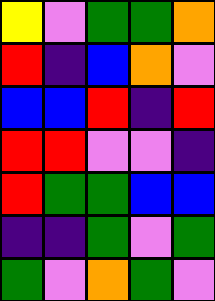[["yellow", "violet", "green", "green", "orange"], ["red", "indigo", "blue", "orange", "violet"], ["blue", "blue", "red", "indigo", "red"], ["red", "red", "violet", "violet", "indigo"], ["red", "green", "green", "blue", "blue"], ["indigo", "indigo", "green", "violet", "green"], ["green", "violet", "orange", "green", "violet"]]